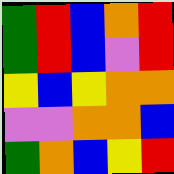[["green", "red", "blue", "orange", "red"], ["green", "red", "blue", "violet", "red"], ["yellow", "blue", "yellow", "orange", "orange"], ["violet", "violet", "orange", "orange", "blue"], ["green", "orange", "blue", "yellow", "red"]]